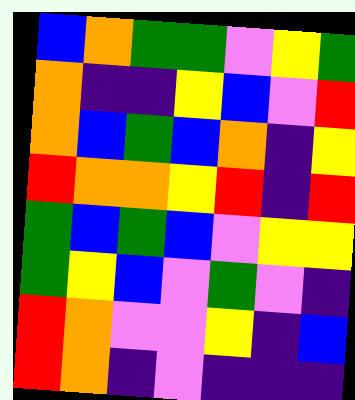[["blue", "orange", "green", "green", "violet", "yellow", "green"], ["orange", "indigo", "indigo", "yellow", "blue", "violet", "red"], ["orange", "blue", "green", "blue", "orange", "indigo", "yellow"], ["red", "orange", "orange", "yellow", "red", "indigo", "red"], ["green", "blue", "green", "blue", "violet", "yellow", "yellow"], ["green", "yellow", "blue", "violet", "green", "violet", "indigo"], ["red", "orange", "violet", "violet", "yellow", "indigo", "blue"], ["red", "orange", "indigo", "violet", "indigo", "indigo", "indigo"]]